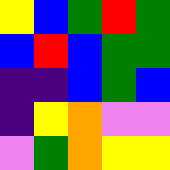[["yellow", "blue", "green", "red", "green"], ["blue", "red", "blue", "green", "green"], ["indigo", "indigo", "blue", "green", "blue"], ["indigo", "yellow", "orange", "violet", "violet"], ["violet", "green", "orange", "yellow", "yellow"]]